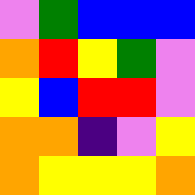[["violet", "green", "blue", "blue", "blue"], ["orange", "red", "yellow", "green", "violet"], ["yellow", "blue", "red", "red", "violet"], ["orange", "orange", "indigo", "violet", "yellow"], ["orange", "yellow", "yellow", "yellow", "orange"]]